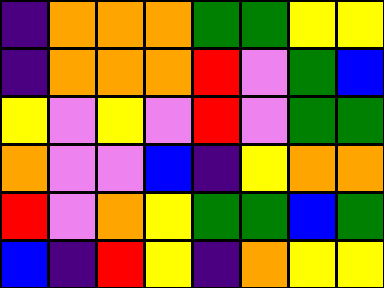[["indigo", "orange", "orange", "orange", "green", "green", "yellow", "yellow"], ["indigo", "orange", "orange", "orange", "red", "violet", "green", "blue"], ["yellow", "violet", "yellow", "violet", "red", "violet", "green", "green"], ["orange", "violet", "violet", "blue", "indigo", "yellow", "orange", "orange"], ["red", "violet", "orange", "yellow", "green", "green", "blue", "green"], ["blue", "indigo", "red", "yellow", "indigo", "orange", "yellow", "yellow"]]